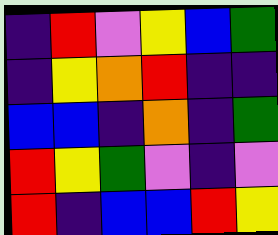[["indigo", "red", "violet", "yellow", "blue", "green"], ["indigo", "yellow", "orange", "red", "indigo", "indigo"], ["blue", "blue", "indigo", "orange", "indigo", "green"], ["red", "yellow", "green", "violet", "indigo", "violet"], ["red", "indigo", "blue", "blue", "red", "yellow"]]